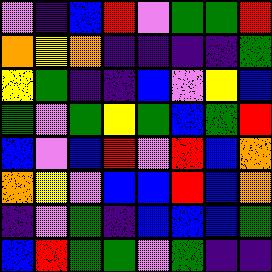[["violet", "indigo", "blue", "red", "violet", "green", "green", "red"], ["orange", "yellow", "orange", "indigo", "indigo", "indigo", "indigo", "green"], ["yellow", "green", "indigo", "indigo", "blue", "violet", "yellow", "blue"], ["green", "violet", "green", "yellow", "green", "blue", "green", "red"], ["blue", "violet", "blue", "red", "violet", "red", "blue", "orange"], ["orange", "yellow", "violet", "blue", "blue", "red", "blue", "orange"], ["indigo", "violet", "green", "indigo", "blue", "blue", "blue", "green"], ["blue", "red", "green", "green", "violet", "green", "indigo", "indigo"]]